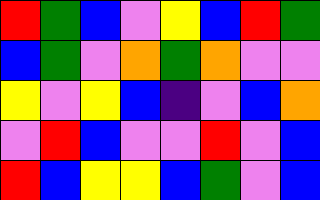[["red", "green", "blue", "violet", "yellow", "blue", "red", "green"], ["blue", "green", "violet", "orange", "green", "orange", "violet", "violet"], ["yellow", "violet", "yellow", "blue", "indigo", "violet", "blue", "orange"], ["violet", "red", "blue", "violet", "violet", "red", "violet", "blue"], ["red", "blue", "yellow", "yellow", "blue", "green", "violet", "blue"]]